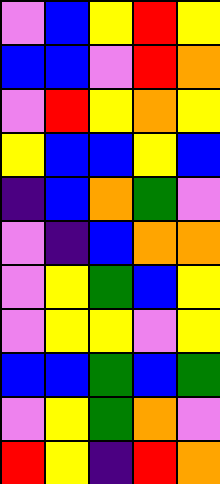[["violet", "blue", "yellow", "red", "yellow"], ["blue", "blue", "violet", "red", "orange"], ["violet", "red", "yellow", "orange", "yellow"], ["yellow", "blue", "blue", "yellow", "blue"], ["indigo", "blue", "orange", "green", "violet"], ["violet", "indigo", "blue", "orange", "orange"], ["violet", "yellow", "green", "blue", "yellow"], ["violet", "yellow", "yellow", "violet", "yellow"], ["blue", "blue", "green", "blue", "green"], ["violet", "yellow", "green", "orange", "violet"], ["red", "yellow", "indigo", "red", "orange"]]